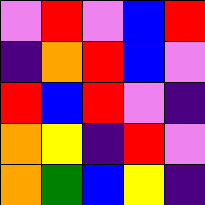[["violet", "red", "violet", "blue", "red"], ["indigo", "orange", "red", "blue", "violet"], ["red", "blue", "red", "violet", "indigo"], ["orange", "yellow", "indigo", "red", "violet"], ["orange", "green", "blue", "yellow", "indigo"]]